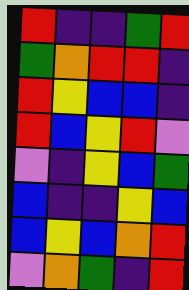[["red", "indigo", "indigo", "green", "red"], ["green", "orange", "red", "red", "indigo"], ["red", "yellow", "blue", "blue", "indigo"], ["red", "blue", "yellow", "red", "violet"], ["violet", "indigo", "yellow", "blue", "green"], ["blue", "indigo", "indigo", "yellow", "blue"], ["blue", "yellow", "blue", "orange", "red"], ["violet", "orange", "green", "indigo", "red"]]